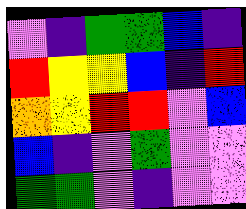[["violet", "indigo", "green", "green", "blue", "indigo"], ["red", "yellow", "yellow", "blue", "indigo", "red"], ["orange", "yellow", "red", "red", "violet", "blue"], ["blue", "indigo", "violet", "green", "violet", "violet"], ["green", "green", "violet", "indigo", "violet", "violet"]]